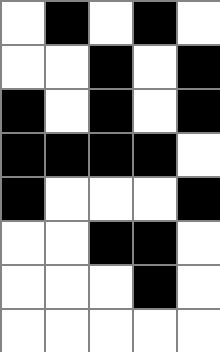[["white", "black", "white", "black", "white"], ["white", "white", "black", "white", "black"], ["black", "white", "black", "white", "black"], ["black", "black", "black", "black", "white"], ["black", "white", "white", "white", "black"], ["white", "white", "black", "black", "white"], ["white", "white", "white", "black", "white"], ["white", "white", "white", "white", "white"]]